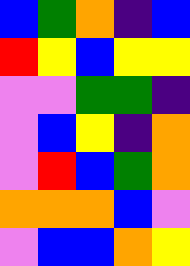[["blue", "green", "orange", "indigo", "blue"], ["red", "yellow", "blue", "yellow", "yellow"], ["violet", "violet", "green", "green", "indigo"], ["violet", "blue", "yellow", "indigo", "orange"], ["violet", "red", "blue", "green", "orange"], ["orange", "orange", "orange", "blue", "violet"], ["violet", "blue", "blue", "orange", "yellow"]]